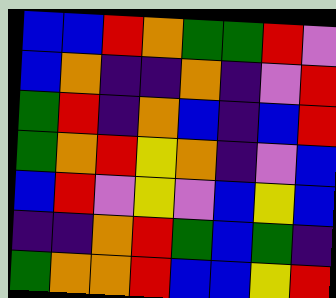[["blue", "blue", "red", "orange", "green", "green", "red", "violet"], ["blue", "orange", "indigo", "indigo", "orange", "indigo", "violet", "red"], ["green", "red", "indigo", "orange", "blue", "indigo", "blue", "red"], ["green", "orange", "red", "yellow", "orange", "indigo", "violet", "blue"], ["blue", "red", "violet", "yellow", "violet", "blue", "yellow", "blue"], ["indigo", "indigo", "orange", "red", "green", "blue", "green", "indigo"], ["green", "orange", "orange", "red", "blue", "blue", "yellow", "red"]]